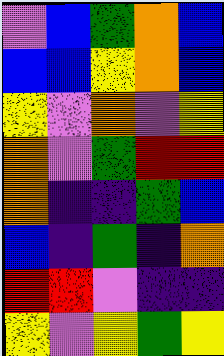[["violet", "blue", "green", "orange", "blue"], ["blue", "blue", "yellow", "orange", "blue"], ["yellow", "violet", "orange", "violet", "yellow"], ["orange", "violet", "green", "red", "red"], ["orange", "indigo", "indigo", "green", "blue"], ["blue", "indigo", "green", "indigo", "orange"], ["red", "red", "violet", "indigo", "indigo"], ["yellow", "violet", "yellow", "green", "yellow"]]